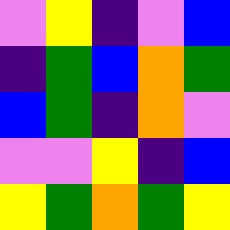[["violet", "yellow", "indigo", "violet", "blue"], ["indigo", "green", "blue", "orange", "green"], ["blue", "green", "indigo", "orange", "violet"], ["violet", "violet", "yellow", "indigo", "blue"], ["yellow", "green", "orange", "green", "yellow"]]